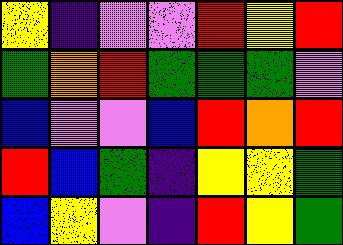[["yellow", "indigo", "violet", "violet", "red", "yellow", "red"], ["green", "orange", "red", "green", "green", "green", "violet"], ["blue", "violet", "violet", "blue", "red", "orange", "red"], ["red", "blue", "green", "indigo", "yellow", "yellow", "green"], ["blue", "yellow", "violet", "indigo", "red", "yellow", "green"]]